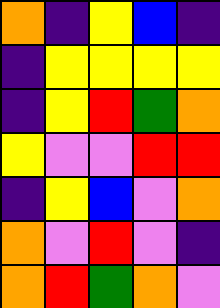[["orange", "indigo", "yellow", "blue", "indigo"], ["indigo", "yellow", "yellow", "yellow", "yellow"], ["indigo", "yellow", "red", "green", "orange"], ["yellow", "violet", "violet", "red", "red"], ["indigo", "yellow", "blue", "violet", "orange"], ["orange", "violet", "red", "violet", "indigo"], ["orange", "red", "green", "orange", "violet"]]